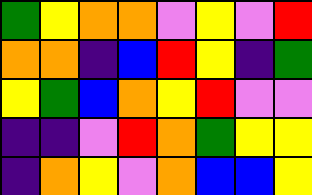[["green", "yellow", "orange", "orange", "violet", "yellow", "violet", "red"], ["orange", "orange", "indigo", "blue", "red", "yellow", "indigo", "green"], ["yellow", "green", "blue", "orange", "yellow", "red", "violet", "violet"], ["indigo", "indigo", "violet", "red", "orange", "green", "yellow", "yellow"], ["indigo", "orange", "yellow", "violet", "orange", "blue", "blue", "yellow"]]